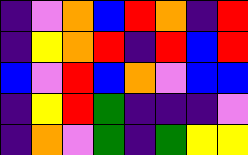[["indigo", "violet", "orange", "blue", "red", "orange", "indigo", "red"], ["indigo", "yellow", "orange", "red", "indigo", "red", "blue", "red"], ["blue", "violet", "red", "blue", "orange", "violet", "blue", "blue"], ["indigo", "yellow", "red", "green", "indigo", "indigo", "indigo", "violet"], ["indigo", "orange", "violet", "green", "indigo", "green", "yellow", "yellow"]]